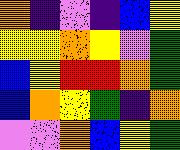[["orange", "indigo", "violet", "indigo", "blue", "yellow"], ["yellow", "yellow", "orange", "yellow", "violet", "green"], ["blue", "yellow", "red", "red", "orange", "green"], ["blue", "orange", "yellow", "green", "indigo", "orange"], ["violet", "violet", "orange", "blue", "yellow", "green"]]